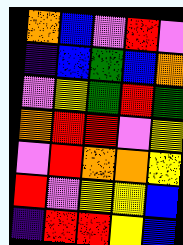[["orange", "blue", "violet", "red", "violet"], ["indigo", "blue", "green", "blue", "orange"], ["violet", "yellow", "green", "red", "green"], ["orange", "red", "red", "violet", "yellow"], ["violet", "red", "orange", "orange", "yellow"], ["red", "violet", "yellow", "yellow", "blue"], ["indigo", "red", "red", "yellow", "blue"]]